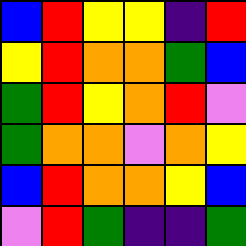[["blue", "red", "yellow", "yellow", "indigo", "red"], ["yellow", "red", "orange", "orange", "green", "blue"], ["green", "red", "yellow", "orange", "red", "violet"], ["green", "orange", "orange", "violet", "orange", "yellow"], ["blue", "red", "orange", "orange", "yellow", "blue"], ["violet", "red", "green", "indigo", "indigo", "green"]]